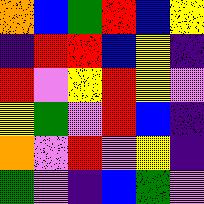[["orange", "blue", "green", "red", "blue", "yellow"], ["indigo", "red", "red", "blue", "yellow", "indigo"], ["red", "violet", "yellow", "red", "yellow", "violet"], ["yellow", "green", "violet", "red", "blue", "indigo"], ["orange", "violet", "red", "violet", "yellow", "indigo"], ["green", "violet", "indigo", "blue", "green", "violet"]]